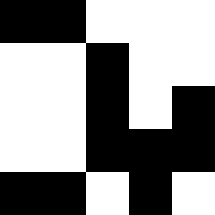[["black", "black", "white", "white", "white"], ["white", "white", "black", "white", "white"], ["white", "white", "black", "white", "black"], ["white", "white", "black", "black", "black"], ["black", "black", "white", "black", "white"]]